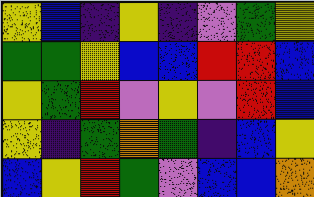[["yellow", "blue", "indigo", "yellow", "indigo", "violet", "green", "yellow"], ["green", "green", "yellow", "blue", "blue", "red", "red", "blue"], ["yellow", "green", "red", "violet", "yellow", "violet", "red", "blue"], ["yellow", "indigo", "green", "orange", "green", "indigo", "blue", "yellow"], ["blue", "yellow", "red", "green", "violet", "blue", "blue", "orange"]]